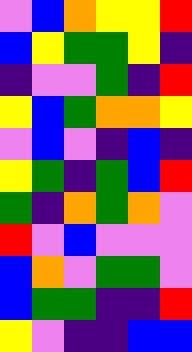[["violet", "blue", "orange", "yellow", "yellow", "red"], ["blue", "yellow", "green", "green", "yellow", "indigo"], ["indigo", "violet", "violet", "green", "indigo", "red"], ["yellow", "blue", "green", "orange", "orange", "yellow"], ["violet", "blue", "violet", "indigo", "blue", "indigo"], ["yellow", "green", "indigo", "green", "blue", "red"], ["green", "indigo", "orange", "green", "orange", "violet"], ["red", "violet", "blue", "violet", "violet", "violet"], ["blue", "orange", "violet", "green", "green", "violet"], ["blue", "green", "green", "indigo", "indigo", "red"], ["yellow", "violet", "indigo", "indigo", "blue", "blue"]]